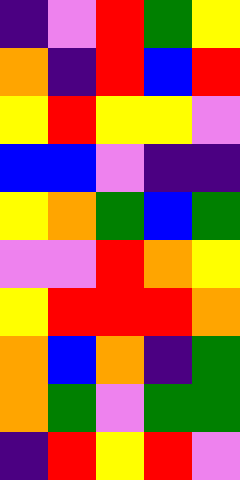[["indigo", "violet", "red", "green", "yellow"], ["orange", "indigo", "red", "blue", "red"], ["yellow", "red", "yellow", "yellow", "violet"], ["blue", "blue", "violet", "indigo", "indigo"], ["yellow", "orange", "green", "blue", "green"], ["violet", "violet", "red", "orange", "yellow"], ["yellow", "red", "red", "red", "orange"], ["orange", "blue", "orange", "indigo", "green"], ["orange", "green", "violet", "green", "green"], ["indigo", "red", "yellow", "red", "violet"]]